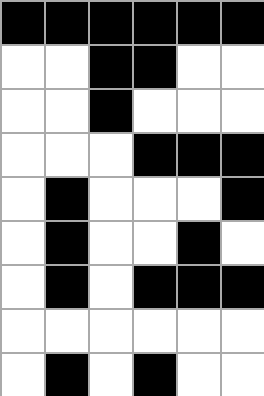[["black", "black", "black", "black", "black", "black"], ["white", "white", "black", "black", "white", "white"], ["white", "white", "black", "white", "white", "white"], ["white", "white", "white", "black", "black", "black"], ["white", "black", "white", "white", "white", "black"], ["white", "black", "white", "white", "black", "white"], ["white", "black", "white", "black", "black", "black"], ["white", "white", "white", "white", "white", "white"], ["white", "black", "white", "black", "white", "white"]]